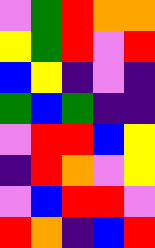[["violet", "green", "red", "orange", "orange"], ["yellow", "green", "red", "violet", "red"], ["blue", "yellow", "indigo", "violet", "indigo"], ["green", "blue", "green", "indigo", "indigo"], ["violet", "red", "red", "blue", "yellow"], ["indigo", "red", "orange", "violet", "yellow"], ["violet", "blue", "red", "red", "violet"], ["red", "orange", "indigo", "blue", "red"]]